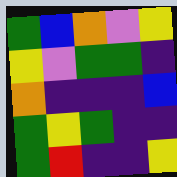[["green", "blue", "orange", "violet", "yellow"], ["yellow", "violet", "green", "green", "indigo"], ["orange", "indigo", "indigo", "indigo", "blue"], ["green", "yellow", "green", "indigo", "indigo"], ["green", "red", "indigo", "indigo", "yellow"]]